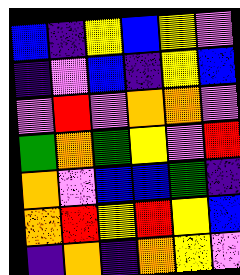[["blue", "indigo", "yellow", "blue", "yellow", "violet"], ["indigo", "violet", "blue", "indigo", "yellow", "blue"], ["violet", "red", "violet", "orange", "orange", "violet"], ["green", "orange", "green", "yellow", "violet", "red"], ["orange", "violet", "blue", "blue", "green", "indigo"], ["orange", "red", "yellow", "red", "yellow", "blue"], ["indigo", "orange", "indigo", "orange", "yellow", "violet"]]